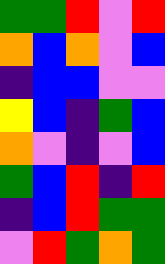[["green", "green", "red", "violet", "red"], ["orange", "blue", "orange", "violet", "blue"], ["indigo", "blue", "blue", "violet", "violet"], ["yellow", "blue", "indigo", "green", "blue"], ["orange", "violet", "indigo", "violet", "blue"], ["green", "blue", "red", "indigo", "red"], ["indigo", "blue", "red", "green", "green"], ["violet", "red", "green", "orange", "green"]]